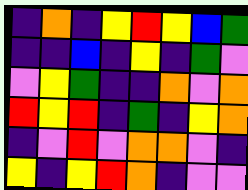[["indigo", "orange", "indigo", "yellow", "red", "yellow", "blue", "green"], ["indigo", "indigo", "blue", "indigo", "yellow", "indigo", "green", "violet"], ["violet", "yellow", "green", "indigo", "indigo", "orange", "violet", "orange"], ["red", "yellow", "red", "indigo", "green", "indigo", "yellow", "orange"], ["indigo", "violet", "red", "violet", "orange", "orange", "violet", "indigo"], ["yellow", "indigo", "yellow", "red", "orange", "indigo", "violet", "violet"]]